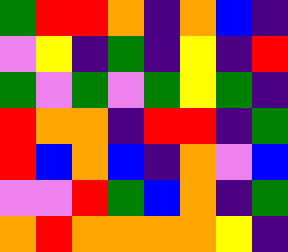[["green", "red", "red", "orange", "indigo", "orange", "blue", "indigo"], ["violet", "yellow", "indigo", "green", "indigo", "yellow", "indigo", "red"], ["green", "violet", "green", "violet", "green", "yellow", "green", "indigo"], ["red", "orange", "orange", "indigo", "red", "red", "indigo", "green"], ["red", "blue", "orange", "blue", "indigo", "orange", "violet", "blue"], ["violet", "violet", "red", "green", "blue", "orange", "indigo", "green"], ["orange", "red", "orange", "orange", "orange", "orange", "yellow", "indigo"]]